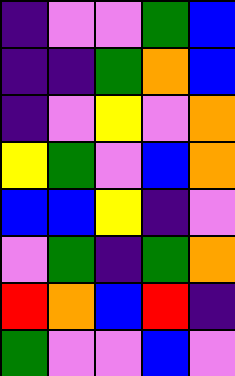[["indigo", "violet", "violet", "green", "blue"], ["indigo", "indigo", "green", "orange", "blue"], ["indigo", "violet", "yellow", "violet", "orange"], ["yellow", "green", "violet", "blue", "orange"], ["blue", "blue", "yellow", "indigo", "violet"], ["violet", "green", "indigo", "green", "orange"], ["red", "orange", "blue", "red", "indigo"], ["green", "violet", "violet", "blue", "violet"]]